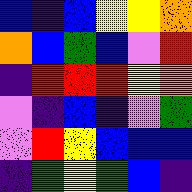[["blue", "indigo", "blue", "yellow", "yellow", "orange"], ["orange", "blue", "green", "blue", "violet", "red"], ["indigo", "red", "red", "red", "yellow", "orange"], ["violet", "indigo", "blue", "indigo", "violet", "green"], ["violet", "red", "yellow", "blue", "blue", "blue"], ["indigo", "green", "yellow", "green", "blue", "indigo"]]